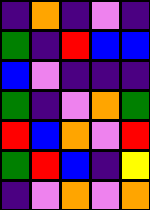[["indigo", "orange", "indigo", "violet", "indigo"], ["green", "indigo", "red", "blue", "blue"], ["blue", "violet", "indigo", "indigo", "indigo"], ["green", "indigo", "violet", "orange", "green"], ["red", "blue", "orange", "violet", "red"], ["green", "red", "blue", "indigo", "yellow"], ["indigo", "violet", "orange", "violet", "orange"]]